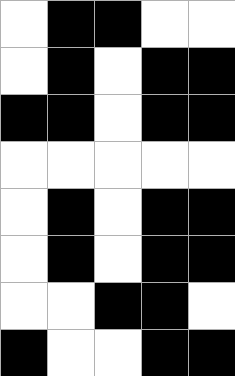[["white", "black", "black", "white", "white"], ["white", "black", "white", "black", "black"], ["black", "black", "white", "black", "black"], ["white", "white", "white", "white", "white"], ["white", "black", "white", "black", "black"], ["white", "black", "white", "black", "black"], ["white", "white", "black", "black", "white"], ["black", "white", "white", "black", "black"]]